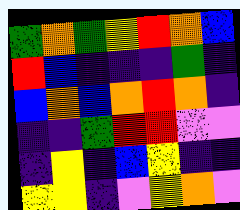[["green", "orange", "green", "yellow", "red", "orange", "blue"], ["red", "blue", "indigo", "indigo", "indigo", "green", "indigo"], ["blue", "orange", "blue", "orange", "red", "orange", "indigo"], ["indigo", "indigo", "green", "red", "red", "violet", "violet"], ["indigo", "yellow", "indigo", "blue", "yellow", "indigo", "indigo"], ["yellow", "yellow", "indigo", "violet", "yellow", "orange", "violet"]]